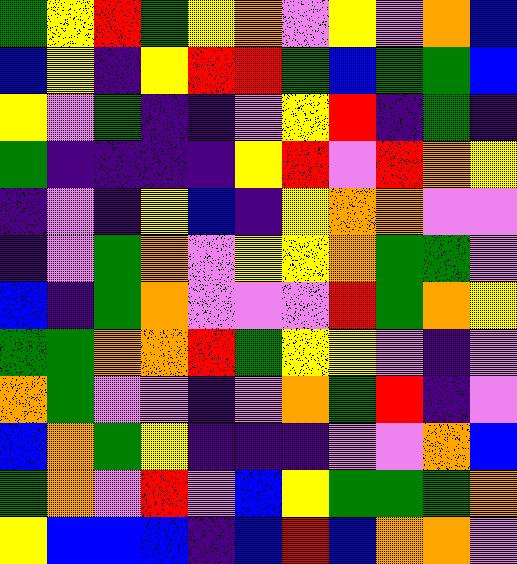[["green", "yellow", "red", "green", "yellow", "orange", "violet", "yellow", "violet", "orange", "blue"], ["blue", "yellow", "indigo", "yellow", "red", "red", "green", "blue", "green", "green", "blue"], ["yellow", "violet", "green", "indigo", "indigo", "violet", "yellow", "red", "indigo", "green", "indigo"], ["green", "indigo", "indigo", "indigo", "indigo", "yellow", "red", "violet", "red", "orange", "yellow"], ["indigo", "violet", "indigo", "yellow", "blue", "indigo", "yellow", "orange", "orange", "violet", "violet"], ["indigo", "violet", "green", "orange", "violet", "yellow", "yellow", "orange", "green", "green", "violet"], ["blue", "indigo", "green", "orange", "violet", "violet", "violet", "red", "green", "orange", "yellow"], ["green", "green", "orange", "orange", "red", "green", "yellow", "yellow", "violet", "indigo", "violet"], ["orange", "green", "violet", "violet", "indigo", "violet", "orange", "green", "red", "indigo", "violet"], ["blue", "orange", "green", "yellow", "indigo", "indigo", "indigo", "violet", "violet", "orange", "blue"], ["green", "orange", "violet", "red", "violet", "blue", "yellow", "green", "green", "green", "orange"], ["yellow", "blue", "blue", "blue", "indigo", "blue", "red", "blue", "orange", "orange", "violet"]]